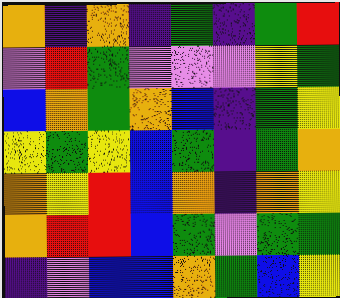[["orange", "indigo", "orange", "indigo", "green", "indigo", "green", "red"], ["violet", "red", "green", "violet", "violet", "violet", "yellow", "green"], ["blue", "orange", "green", "orange", "blue", "indigo", "green", "yellow"], ["yellow", "green", "yellow", "blue", "green", "indigo", "green", "orange"], ["orange", "yellow", "red", "blue", "orange", "indigo", "orange", "yellow"], ["orange", "red", "red", "blue", "green", "violet", "green", "green"], ["indigo", "violet", "blue", "blue", "orange", "green", "blue", "yellow"]]